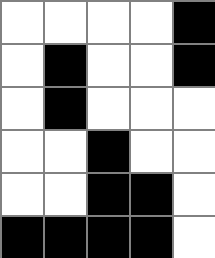[["white", "white", "white", "white", "black"], ["white", "black", "white", "white", "black"], ["white", "black", "white", "white", "white"], ["white", "white", "black", "white", "white"], ["white", "white", "black", "black", "white"], ["black", "black", "black", "black", "white"]]